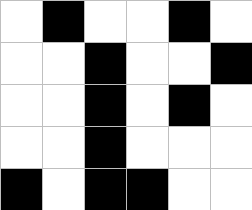[["white", "black", "white", "white", "black", "white"], ["white", "white", "black", "white", "white", "black"], ["white", "white", "black", "white", "black", "white"], ["white", "white", "black", "white", "white", "white"], ["black", "white", "black", "black", "white", "white"]]